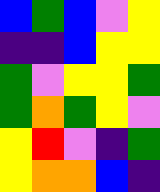[["blue", "green", "blue", "violet", "yellow"], ["indigo", "indigo", "blue", "yellow", "yellow"], ["green", "violet", "yellow", "yellow", "green"], ["green", "orange", "green", "yellow", "violet"], ["yellow", "red", "violet", "indigo", "green"], ["yellow", "orange", "orange", "blue", "indigo"]]